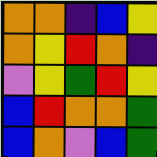[["orange", "orange", "indigo", "blue", "yellow"], ["orange", "yellow", "red", "orange", "indigo"], ["violet", "yellow", "green", "red", "yellow"], ["blue", "red", "orange", "orange", "green"], ["blue", "orange", "violet", "blue", "green"]]